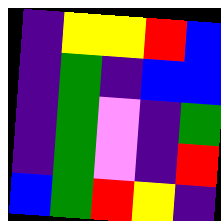[["indigo", "yellow", "yellow", "red", "blue"], ["indigo", "green", "indigo", "blue", "blue"], ["indigo", "green", "violet", "indigo", "green"], ["indigo", "green", "violet", "indigo", "red"], ["blue", "green", "red", "yellow", "indigo"]]